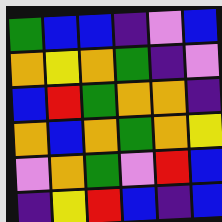[["green", "blue", "blue", "indigo", "violet", "blue"], ["orange", "yellow", "orange", "green", "indigo", "violet"], ["blue", "red", "green", "orange", "orange", "indigo"], ["orange", "blue", "orange", "green", "orange", "yellow"], ["violet", "orange", "green", "violet", "red", "blue"], ["indigo", "yellow", "red", "blue", "indigo", "blue"]]